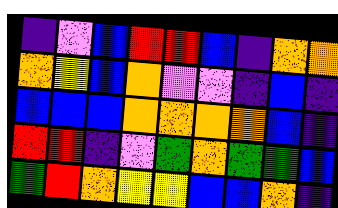[["indigo", "violet", "blue", "red", "red", "blue", "indigo", "orange", "orange"], ["orange", "yellow", "blue", "orange", "violet", "violet", "indigo", "blue", "indigo"], ["blue", "blue", "blue", "orange", "orange", "orange", "orange", "blue", "indigo"], ["red", "red", "indigo", "violet", "green", "orange", "green", "green", "blue"], ["green", "red", "orange", "yellow", "yellow", "blue", "blue", "orange", "indigo"]]